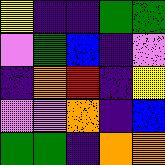[["yellow", "indigo", "indigo", "green", "green"], ["violet", "green", "blue", "indigo", "violet"], ["indigo", "orange", "red", "indigo", "yellow"], ["violet", "violet", "orange", "indigo", "blue"], ["green", "green", "indigo", "orange", "orange"]]